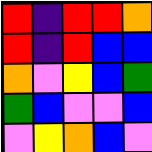[["red", "indigo", "red", "red", "orange"], ["red", "indigo", "red", "blue", "blue"], ["orange", "violet", "yellow", "blue", "green"], ["green", "blue", "violet", "violet", "blue"], ["violet", "yellow", "orange", "blue", "violet"]]